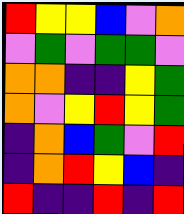[["red", "yellow", "yellow", "blue", "violet", "orange"], ["violet", "green", "violet", "green", "green", "violet"], ["orange", "orange", "indigo", "indigo", "yellow", "green"], ["orange", "violet", "yellow", "red", "yellow", "green"], ["indigo", "orange", "blue", "green", "violet", "red"], ["indigo", "orange", "red", "yellow", "blue", "indigo"], ["red", "indigo", "indigo", "red", "indigo", "red"]]